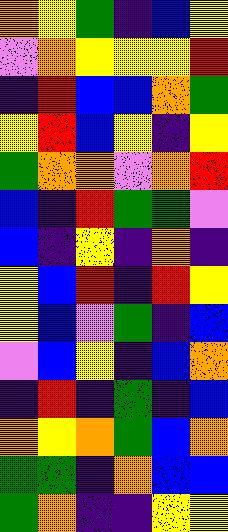[["orange", "yellow", "green", "indigo", "blue", "yellow"], ["violet", "orange", "yellow", "yellow", "yellow", "red"], ["indigo", "red", "blue", "blue", "orange", "green"], ["yellow", "red", "blue", "yellow", "indigo", "yellow"], ["green", "orange", "orange", "violet", "orange", "red"], ["blue", "indigo", "red", "green", "green", "violet"], ["blue", "indigo", "yellow", "indigo", "orange", "indigo"], ["yellow", "blue", "red", "indigo", "red", "yellow"], ["yellow", "blue", "violet", "green", "indigo", "blue"], ["violet", "blue", "yellow", "indigo", "blue", "orange"], ["indigo", "red", "indigo", "green", "indigo", "blue"], ["orange", "yellow", "orange", "green", "blue", "orange"], ["green", "green", "indigo", "orange", "blue", "blue"], ["green", "orange", "indigo", "indigo", "yellow", "yellow"]]